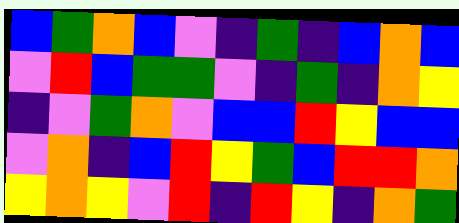[["blue", "green", "orange", "blue", "violet", "indigo", "green", "indigo", "blue", "orange", "blue"], ["violet", "red", "blue", "green", "green", "violet", "indigo", "green", "indigo", "orange", "yellow"], ["indigo", "violet", "green", "orange", "violet", "blue", "blue", "red", "yellow", "blue", "blue"], ["violet", "orange", "indigo", "blue", "red", "yellow", "green", "blue", "red", "red", "orange"], ["yellow", "orange", "yellow", "violet", "red", "indigo", "red", "yellow", "indigo", "orange", "green"]]